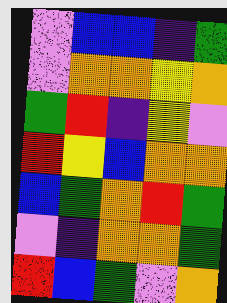[["violet", "blue", "blue", "indigo", "green"], ["violet", "orange", "orange", "yellow", "orange"], ["green", "red", "indigo", "yellow", "violet"], ["red", "yellow", "blue", "orange", "orange"], ["blue", "green", "orange", "red", "green"], ["violet", "indigo", "orange", "orange", "green"], ["red", "blue", "green", "violet", "orange"]]